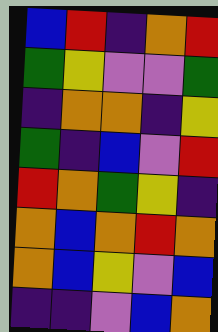[["blue", "red", "indigo", "orange", "red"], ["green", "yellow", "violet", "violet", "green"], ["indigo", "orange", "orange", "indigo", "yellow"], ["green", "indigo", "blue", "violet", "red"], ["red", "orange", "green", "yellow", "indigo"], ["orange", "blue", "orange", "red", "orange"], ["orange", "blue", "yellow", "violet", "blue"], ["indigo", "indigo", "violet", "blue", "orange"]]